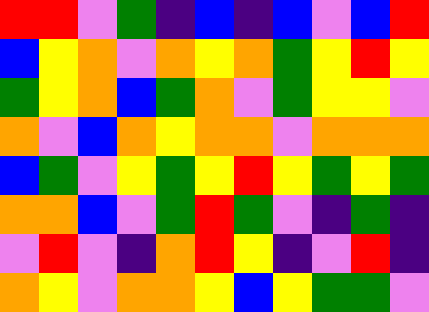[["red", "red", "violet", "green", "indigo", "blue", "indigo", "blue", "violet", "blue", "red"], ["blue", "yellow", "orange", "violet", "orange", "yellow", "orange", "green", "yellow", "red", "yellow"], ["green", "yellow", "orange", "blue", "green", "orange", "violet", "green", "yellow", "yellow", "violet"], ["orange", "violet", "blue", "orange", "yellow", "orange", "orange", "violet", "orange", "orange", "orange"], ["blue", "green", "violet", "yellow", "green", "yellow", "red", "yellow", "green", "yellow", "green"], ["orange", "orange", "blue", "violet", "green", "red", "green", "violet", "indigo", "green", "indigo"], ["violet", "red", "violet", "indigo", "orange", "red", "yellow", "indigo", "violet", "red", "indigo"], ["orange", "yellow", "violet", "orange", "orange", "yellow", "blue", "yellow", "green", "green", "violet"]]